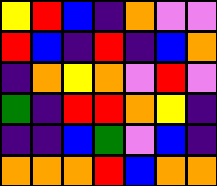[["yellow", "red", "blue", "indigo", "orange", "violet", "violet"], ["red", "blue", "indigo", "red", "indigo", "blue", "orange"], ["indigo", "orange", "yellow", "orange", "violet", "red", "violet"], ["green", "indigo", "red", "red", "orange", "yellow", "indigo"], ["indigo", "indigo", "blue", "green", "violet", "blue", "indigo"], ["orange", "orange", "orange", "red", "blue", "orange", "orange"]]